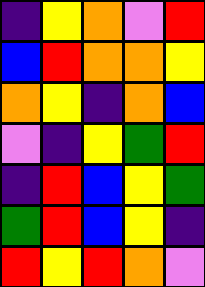[["indigo", "yellow", "orange", "violet", "red"], ["blue", "red", "orange", "orange", "yellow"], ["orange", "yellow", "indigo", "orange", "blue"], ["violet", "indigo", "yellow", "green", "red"], ["indigo", "red", "blue", "yellow", "green"], ["green", "red", "blue", "yellow", "indigo"], ["red", "yellow", "red", "orange", "violet"]]